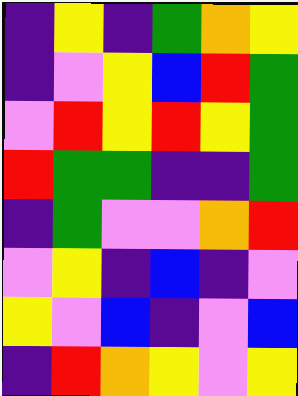[["indigo", "yellow", "indigo", "green", "orange", "yellow"], ["indigo", "violet", "yellow", "blue", "red", "green"], ["violet", "red", "yellow", "red", "yellow", "green"], ["red", "green", "green", "indigo", "indigo", "green"], ["indigo", "green", "violet", "violet", "orange", "red"], ["violet", "yellow", "indigo", "blue", "indigo", "violet"], ["yellow", "violet", "blue", "indigo", "violet", "blue"], ["indigo", "red", "orange", "yellow", "violet", "yellow"]]